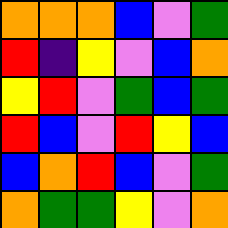[["orange", "orange", "orange", "blue", "violet", "green"], ["red", "indigo", "yellow", "violet", "blue", "orange"], ["yellow", "red", "violet", "green", "blue", "green"], ["red", "blue", "violet", "red", "yellow", "blue"], ["blue", "orange", "red", "blue", "violet", "green"], ["orange", "green", "green", "yellow", "violet", "orange"]]